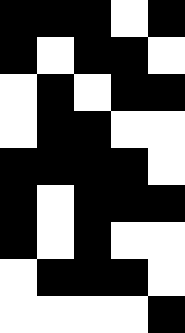[["black", "black", "black", "white", "black"], ["black", "white", "black", "black", "white"], ["white", "black", "white", "black", "black"], ["white", "black", "black", "white", "white"], ["black", "black", "black", "black", "white"], ["black", "white", "black", "black", "black"], ["black", "white", "black", "white", "white"], ["white", "black", "black", "black", "white"], ["white", "white", "white", "white", "black"]]